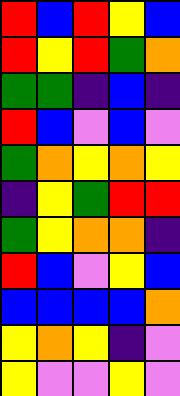[["red", "blue", "red", "yellow", "blue"], ["red", "yellow", "red", "green", "orange"], ["green", "green", "indigo", "blue", "indigo"], ["red", "blue", "violet", "blue", "violet"], ["green", "orange", "yellow", "orange", "yellow"], ["indigo", "yellow", "green", "red", "red"], ["green", "yellow", "orange", "orange", "indigo"], ["red", "blue", "violet", "yellow", "blue"], ["blue", "blue", "blue", "blue", "orange"], ["yellow", "orange", "yellow", "indigo", "violet"], ["yellow", "violet", "violet", "yellow", "violet"]]